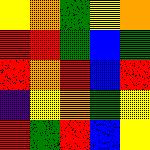[["yellow", "orange", "green", "yellow", "orange"], ["red", "red", "green", "blue", "green"], ["red", "orange", "red", "blue", "red"], ["indigo", "yellow", "orange", "green", "yellow"], ["red", "green", "red", "blue", "yellow"]]